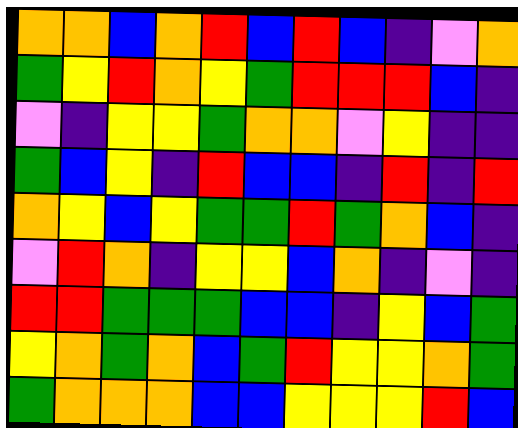[["orange", "orange", "blue", "orange", "red", "blue", "red", "blue", "indigo", "violet", "orange"], ["green", "yellow", "red", "orange", "yellow", "green", "red", "red", "red", "blue", "indigo"], ["violet", "indigo", "yellow", "yellow", "green", "orange", "orange", "violet", "yellow", "indigo", "indigo"], ["green", "blue", "yellow", "indigo", "red", "blue", "blue", "indigo", "red", "indigo", "red"], ["orange", "yellow", "blue", "yellow", "green", "green", "red", "green", "orange", "blue", "indigo"], ["violet", "red", "orange", "indigo", "yellow", "yellow", "blue", "orange", "indigo", "violet", "indigo"], ["red", "red", "green", "green", "green", "blue", "blue", "indigo", "yellow", "blue", "green"], ["yellow", "orange", "green", "orange", "blue", "green", "red", "yellow", "yellow", "orange", "green"], ["green", "orange", "orange", "orange", "blue", "blue", "yellow", "yellow", "yellow", "red", "blue"]]